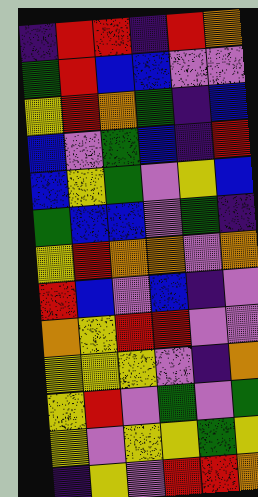[["indigo", "red", "red", "indigo", "red", "orange"], ["green", "red", "blue", "blue", "violet", "violet"], ["yellow", "red", "orange", "green", "indigo", "blue"], ["blue", "violet", "green", "blue", "indigo", "red"], ["blue", "yellow", "green", "violet", "yellow", "blue"], ["green", "blue", "blue", "violet", "green", "indigo"], ["yellow", "red", "orange", "orange", "violet", "orange"], ["red", "blue", "violet", "blue", "indigo", "violet"], ["orange", "yellow", "red", "red", "violet", "violet"], ["yellow", "yellow", "yellow", "violet", "indigo", "orange"], ["yellow", "red", "violet", "green", "violet", "green"], ["yellow", "violet", "yellow", "yellow", "green", "yellow"], ["indigo", "yellow", "violet", "red", "red", "orange"]]